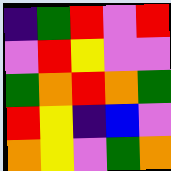[["indigo", "green", "red", "violet", "red"], ["violet", "red", "yellow", "violet", "violet"], ["green", "orange", "red", "orange", "green"], ["red", "yellow", "indigo", "blue", "violet"], ["orange", "yellow", "violet", "green", "orange"]]